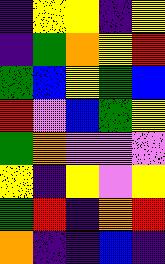[["indigo", "yellow", "yellow", "indigo", "yellow"], ["indigo", "green", "orange", "yellow", "red"], ["green", "blue", "yellow", "green", "blue"], ["red", "violet", "blue", "green", "yellow"], ["green", "orange", "violet", "violet", "violet"], ["yellow", "indigo", "yellow", "violet", "yellow"], ["green", "red", "indigo", "orange", "red"], ["orange", "indigo", "indigo", "blue", "indigo"]]